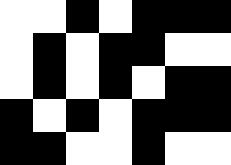[["white", "white", "black", "white", "black", "black", "black"], ["white", "black", "white", "black", "black", "white", "white"], ["white", "black", "white", "black", "white", "black", "black"], ["black", "white", "black", "white", "black", "black", "black"], ["black", "black", "white", "white", "black", "white", "white"]]